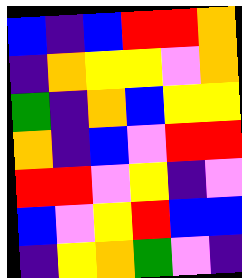[["blue", "indigo", "blue", "red", "red", "orange"], ["indigo", "orange", "yellow", "yellow", "violet", "orange"], ["green", "indigo", "orange", "blue", "yellow", "yellow"], ["orange", "indigo", "blue", "violet", "red", "red"], ["red", "red", "violet", "yellow", "indigo", "violet"], ["blue", "violet", "yellow", "red", "blue", "blue"], ["indigo", "yellow", "orange", "green", "violet", "indigo"]]